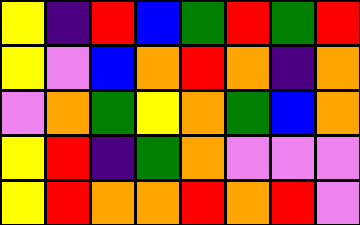[["yellow", "indigo", "red", "blue", "green", "red", "green", "red"], ["yellow", "violet", "blue", "orange", "red", "orange", "indigo", "orange"], ["violet", "orange", "green", "yellow", "orange", "green", "blue", "orange"], ["yellow", "red", "indigo", "green", "orange", "violet", "violet", "violet"], ["yellow", "red", "orange", "orange", "red", "orange", "red", "violet"]]